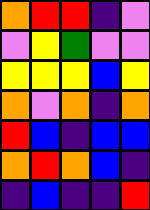[["orange", "red", "red", "indigo", "violet"], ["violet", "yellow", "green", "violet", "violet"], ["yellow", "yellow", "yellow", "blue", "yellow"], ["orange", "violet", "orange", "indigo", "orange"], ["red", "blue", "indigo", "blue", "blue"], ["orange", "red", "orange", "blue", "indigo"], ["indigo", "blue", "indigo", "indigo", "red"]]